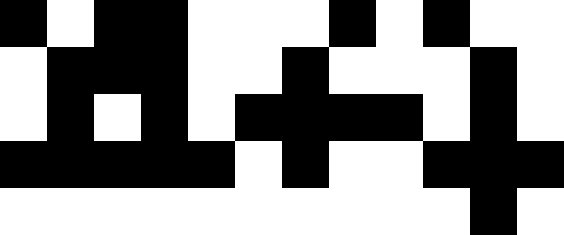[["black", "white", "black", "black", "white", "white", "white", "black", "white", "black", "white", "white"], ["white", "black", "black", "black", "white", "white", "black", "white", "white", "white", "black", "white"], ["white", "black", "white", "black", "white", "black", "black", "black", "black", "white", "black", "white"], ["black", "black", "black", "black", "black", "white", "black", "white", "white", "black", "black", "black"], ["white", "white", "white", "white", "white", "white", "white", "white", "white", "white", "black", "white"]]